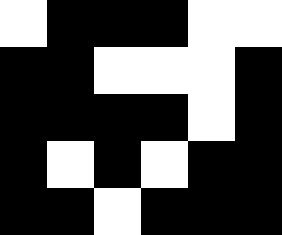[["white", "black", "black", "black", "white", "white"], ["black", "black", "white", "white", "white", "black"], ["black", "black", "black", "black", "white", "black"], ["black", "white", "black", "white", "black", "black"], ["black", "black", "white", "black", "black", "black"]]